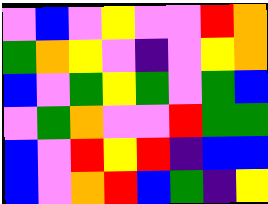[["violet", "blue", "violet", "yellow", "violet", "violet", "red", "orange"], ["green", "orange", "yellow", "violet", "indigo", "violet", "yellow", "orange"], ["blue", "violet", "green", "yellow", "green", "violet", "green", "blue"], ["violet", "green", "orange", "violet", "violet", "red", "green", "green"], ["blue", "violet", "red", "yellow", "red", "indigo", "blue", "blue"], ["blue", "violet", "orange", "red", "blue", "green", "indigo", "yellow"]]